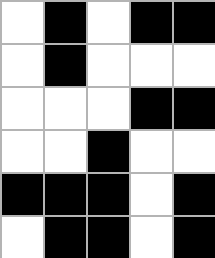[["white", "black", "white", "black", "black"], ["white", "black", "white", "white", "white"], ["white", "white", "white", "black", "black"], ["white", "white", "black", "white", "white"], ["black", "black", "black", "white", "black"], ["white", "black", "black", "white", "black"]]